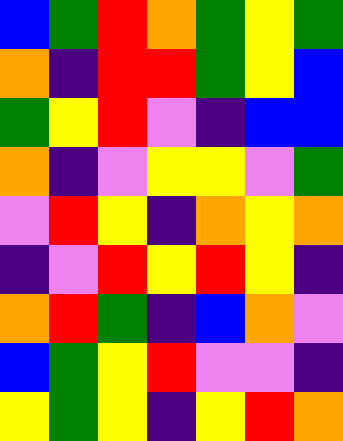[["blue", "green", "red", "orange", "green", "yellow", "green"], ["orange", "indigo", "red", "red", "green", "yellow", "blue"], ["green", "yellow", "red", "violet", "indigo", "blue", "blue"], ["orange", "indigo", "violet", "yellow", "yellow", "violet", "green"], ["violet", "red", "yellow", "indigo", "orange", "yellow", "orange"], ["indigo", "violet", "red", "yellow", "red", "yellow", "indigo"], ["orange", "red", "green", "indigo", "blue", "orange", "violet"], ["blue", "green", "yellow", "red", "violet", "violet", "indigo"], ["yellow", "green", "yellow", "indigo", "yellow", "red", "orange"]]